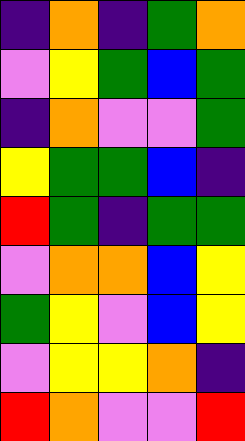[["indigo", "orange", "indigo", "green", "orange"], ["violet", "yellow", "green", "blue", "green"], ["indigo", "orange", "violet", "violet", "green"], ["yellow", "green", "green", "blue", "indigo"], ["red", "green", "indigo", "green", "green"], ["violet", "orange", "orange", "blue", "yellow"], ["green", "yellow", "violet", "blue", "yellow"], ["violet", "yellow", "yellow", "orange", "indigo"], ["red", "orange", "violet", "violet", "red"]]